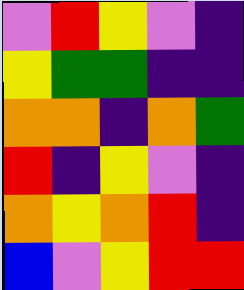[["violet", "red", "yellow", "violet", "indigo"], ["yellow", "green", "green", "indigo", "indigo"], ["orange", "orange", "indigo", "orange", "green"], ["red", "indigo", "yellow", "violet", "indigo"], ["orange", "yellow", "orange", "red", "indigo"], ["blue", "violet", "yellow", "red", "red"]]